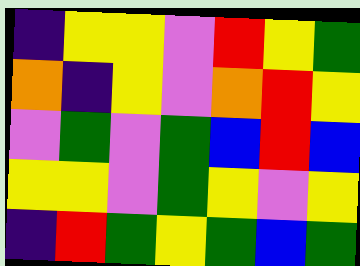[["indigo", "yellow", "yellow", "violet", "red", "yellow", "green"], ["orange", "indigo", "yellow", "violet", "orange", "red", "yellow"], ["violet", "green", "violet", "green", "blue", "red", "blue"], ["yellow", "yellow", "violet", "green", "yellow", "violet", "yellow"], ["indigo", "red", "green", "yellow", "green", "blue", "green"]]